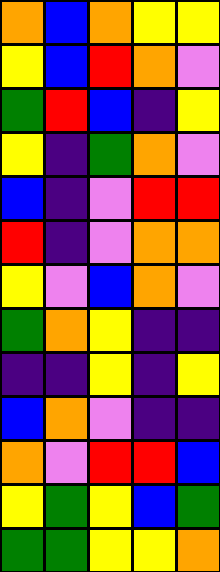[["orange", "blue", "orange", "yellow", "yellow"], ["yellow", "blue", "red", "orange", "violet"], ["green", "red", "blue", "indigo", "yellow"], ["yellow", "indigo", "green", "orange", "violet"], ["blue", "indigo", "violet", "red", "red"], ["red", "indigo", "violet", "orange", "orange"], ["yellow", "violet", "blue", "orange", "violet"], ["green", "orange", "yellow", "indigo", "indigo"], ["indigo", "indigo", "yellow", "indigo", "yellow"], ["blue", "orange", "violet", "indigo", "indigo"], ["orange", "violet", "red", "red", "blue"], ["yellow", "green", "yellow", "blue", "green"], ["green", "green", "yellow", "yellow", "orange"]]